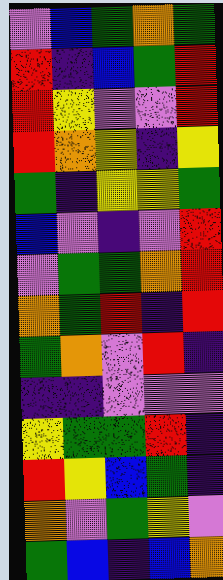[["violet", "blue", "green", "orange", "green"], ["red", "indigo", "blue", "green", "red"], ["red", "yellow", "violet", "violet", "red"], ["red", "orange", "yellow", "indigo", "yellow"], ["green", "indigo", "yellow", "yellow", "green"], ["blue", "violet", "indigo", "violet", "red"], ["violet", "green", "green", "orange", "red"], ["orange", "green", "red", "indigo", "red"], ["green", "orange", "violet", "red", "indigo"], ["indigo", "indigo", "violet", "violet", "violet"], ["yellow", "green", "green", "red", "indigo"], ["red", "yellow", "blue", "green", "indigo"], ["orange", "violet", "green", "yellow", "violet"], ["green", "blue", "indigo", "blue", "orange"]]